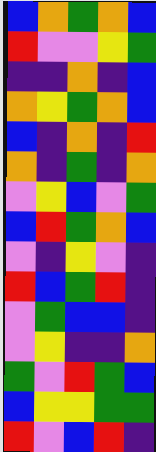[["blue", "orange", "green", "orange", "blue"], ["red", "violet", "violet", "yellow", "green"], ["indigo", "indigo", "orange", "indigo", "blue"], ["orange", "yellow", "green", "orange", "blue"], ["blue", "indigo", "orange", "indigo", "red"], ["orange", "indigo", "green", "indigo", "orange"], ["violet", "yellow", "blue", "violet", "green"], ["blue", "red", "green", "orange", "blue"], ["violet", "indigo", "yellow", "violet", "indigo"], ["red", "blue", "green", "red", "indigo"], ["violet", "green", "blue", "blue", "indigo"], ["violet", "yellow", "indigo", "indigo", "orange"], ["green", "violet", "red", "green", "blue"], ["blue", "yellow", "yellow", "green", "green"], ["red", "violet", "blue", "red", "indigo"]]